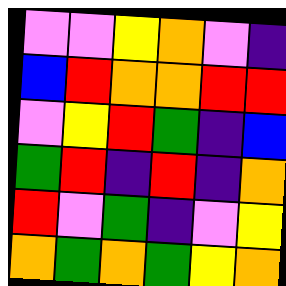[["violet", "violet", "yellow", "orange", "violet", "indigo"], ["blue", "red", "orange", "orange", "red", "red"], ["violet", "yellow", "red", "green", "indigo", "blue"], ["green", "red", "indigo", "red", "indigo", "orange"], ["red", "violet", "green", "indigo", "violet", "yellow"], ["orange", "green", "orange", "green", "yellow", "orange"]]